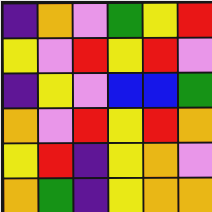[["indigo", "orange", "violet", "green", "yellow", "red"], ["yellow", "violet", "red", "yellow", "red", "violet"], ["indigo", "yellow", "violet", "blue", "blue", "green"], ["orange", "violet", "red", "yellow", "red", "orange"], ["yellow", "red", "indigo", "yellow", "orange", "violet"], ["orange", "green", "indigo", "yellow", "orange", "orange"]]